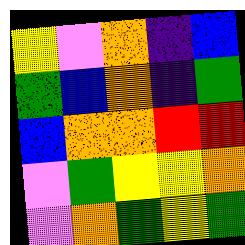[["yellow", "violet", "orange", "indigo", "blue"], ["green", "blue", "orange", "indigo", "green"], ["blue", "orange", "orange", "red", "red"], ["violet", "green", "yellow", "yellow", "orange"], ["violet", "orange", "green", "yellow", "green"]]